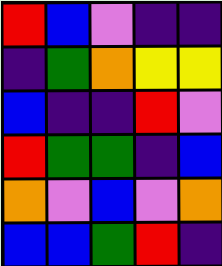[["red", "blue", "violet", "indigo", "indigo"], ["indigo", "green", "orange", "yellow", "yellow"], ["blue", "indigo", "indigo", "red", "violet"], ["red", "green", "green", "indigo", "blue"], ["orange", "violet", "blue", "violet", "orange"], ["blue", "blue", "green", "red", "indigo"]]